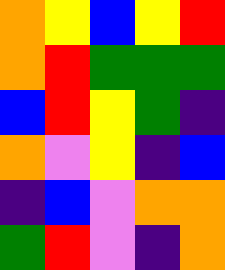[["orange", "yellow", "blue", "yellow", "red"], ["orange", "red", "green", "green", "green"], ["blue", "red", "yellow", "green", "indigo"], ["orange", "violet", "yellow", "indigo", "blue"], ["indigo", "blue", "violet", "orange", "orange"], ["green", "red", "violet", "indigo", "orange"]]